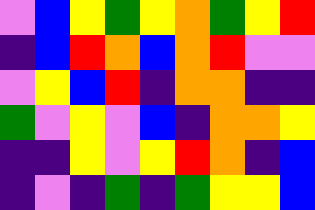[["violet", "blue", "yellow", "green", "yellow", "orange", "green", "yellow", "red"], ["indigo", "blue", "red", "orange", "blue", "orange", "red", "violet", "violet"], ["violet", "yellow", "blue", "red", "indigo", "orange", "orange", "indigo", "indigo"], ["green", "violet", "yellow", "violet", "blue", "indigo", "orange", "orange", "yellow"], ["indigo", "indigo", "yellow", "violet", "yellow", "red", "orange", "indigo", "blue"], ["indigo", "violet", "indigo", "green", "indigo", "green", "yellow", "yellow", "blue"]]